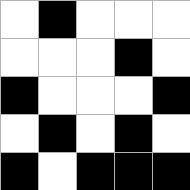[["white", "black", "white", "white", "white"], ["white", "white", "white", "black", "white"], ["black", "white", "white", "white", "black"], ["white", "black", "white", "black", "white"], ["black", "white", "black", "black", "black"]]